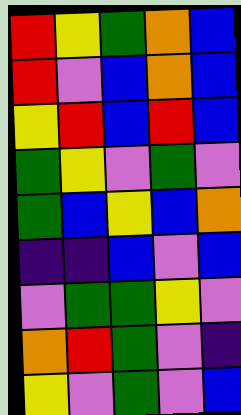[["red", "yellow", "green", "orange", "blue"], ["red", "violet", "blue", "orange", "blue"], ["yellow", "red", "blue", "red", "blue"], ["green", "yellow", "violet", "green", "violet"], ["green", "blue", "yellow", "blue", "orange"], ["indigo", "indigo", "blue", "violet", "blue"], ["violet", "green", "green", "yellow", "violet"], ["orange", "red", "green", "violet", "indigo"], ["yellow", "violet", "green", "violet", "blue"]]